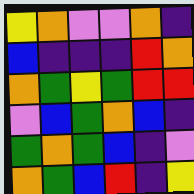[["yellow", "orange", "violet", "violet", "orange", "indigo"], ["blue", "indigo", "indigo", "indigo", "red", "orange"], ["orange", "green", "yellow", "green", "red", "red"], ["violet", "blue", "green", "orange", "blue", "indigo"], ["green", "orange", "green", "blue", "indigo", "violet"], ["orange", "green", "blue", "red", "indigo", "yellow"]]